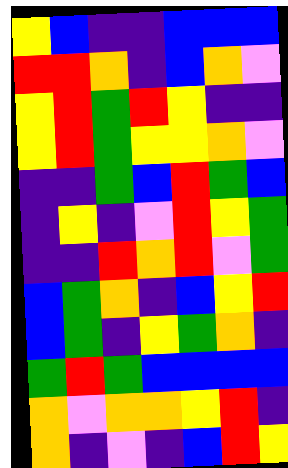[["yellow", "blue", "indigo", "indigo", "blue", "blue", "blue"], ["red", "red", "orange", "indigo", "blue", "orange", "violet"], ["yellow", "red", "green", "red", "yellow", "indigo", "indigo"], ["yellow", "red", "green", "yellow", "yellow", "orange", "violet"], ["indigo", "indigo", "green", "blue", "red", "green", "blue"], ["indigo", "yellow", "indigo", "violet", "red", "yellow", "green"], ["indigo", "indigo", "red", "orange", "red", "violet", "green"], ["blue", "green", "orange", "indigo", "blue", "yellow", "red"], ["blue", "green", "indigo", "yellow", "green", "orange", "indigo"], ["green", "red", "green", "blue", "blue", "blue", "blue"], ["orange", "violet", "orange", "orange", "yellow", "red", "indigo"], ["orange", "indigo", "violet", "indigo", "blue", "red", "yellow"]]